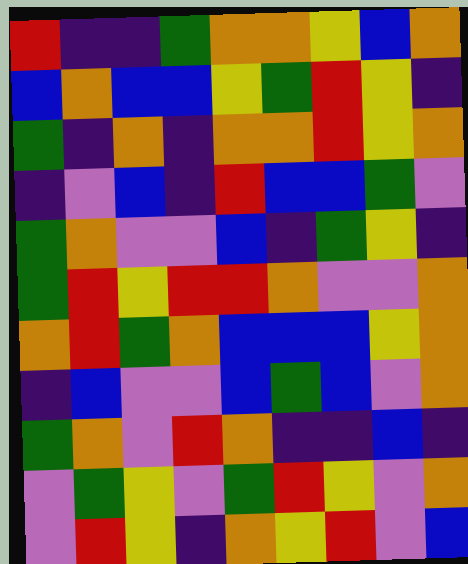[["red", "indigo", "indigo", "green", "orange", "orange", "yellow", "blue", "orange"], ["blue", "orange", "blue", "blue", "yellow", "green", "red", "yellow", "indigo"], ["green", "indigo", "orange", "indigo", "orange", "orange", "red", "yellow", "orange"], ["indigo", "violet", "blue", "indigo", "red", "blue", "blue", "green", "violet"], ["green", "orange", "violet", "violet", "blue", "indigo", "green", "yellow", "indigo"], ["green", "red", "yellow", "red", "red", "orange", "violet", "violet", "orange"], ["orange", "red", "green", "orange", "blue", "blue", "blue", "yellow", "orange"], ["indigo", "blue", "violet", "violet", "blue", "green", "blue", "violet", "orange"], ["green", "orange", "violet", "red", "orange", "indigo", "indigo", "blue", "indigo"], ["violet", "green", "yellow", "violet", "green", "red", "yellow", "violet", "orange"], ["violet", "red", "yellow", "indigo", "orange", "yellow", "red", "violet", "blue"]]